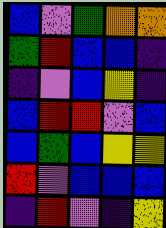[["blue", "violet", "green", "orange", "orange"], ["green", "red", "blue", "blue", "indigo"], ["indigo", "violet", "blue", "yellow", "indigo"], ["blue", "red", "red", "violet", "blue"], ["blue", "green", "blue", "yellow", "yellow"], ["red", "violet", "blue", "blue", "blue"], ["indigo", "red", "violet", "indigo", "yellow"]]